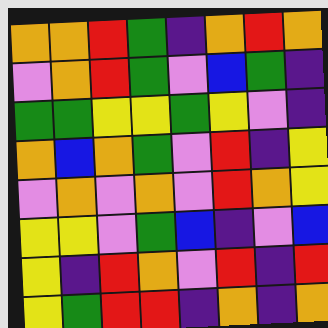[["orange", "orange", "red", "green", "indigo", "orange", "red", "orange"], ["violet", "orange", "red", "green", "violet", "blue", "green", "indigo"], ["green", "green", "yellow", "yellow", "green", "yellow", "violet", "indigo"], ["orange", "blue", "orange", "green", "violet", "red", "indigo", "yellow"], ["violet", "orange", "violet", "orange", "violet", "red", "orange", "yellow"], ["yellow", "yellow", "violet", "green", "blue", "indigo", "violet", "blue"], ["yellow", "indigo", "red", "orange", "violet", "red", "indigo", "red"], ["yellow", "green", "red", "red", "indigo", "orange", "indigo", "orange"]]